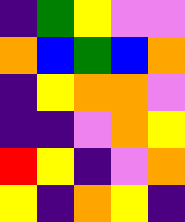[["indigo", "green", "yellow", "violet", "violet"], ["orange", "blue", "green", "blue", "orange"], ["indigo", "yellow", "orange", "orange", "violet"], ["indigo", "indigo", "violet", "orange", "yellow"], ["red", "yellow", "indigo", "violet", "orange"], ["yellow", "indigo", "orange", "yellow", "indigo"]]